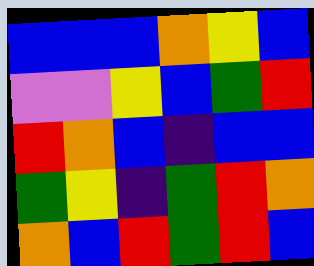[["blue", "blue", "blue", "orange", "yellow", "blue"], ["violet", "violet", "yellow", "blue", "green", "red"], ["red", "orange", "blue", "indigo", "blue", "blue"], ["green", "yellow", "indigo", "green", "red", "orange"], ["orange", "blue", "red", "green", "red", "blue"]]